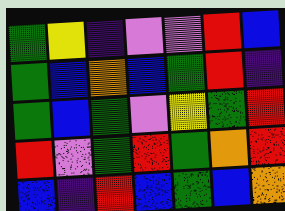[["green", "yellow", "indigo", "violet", "violet", "red", "blue"], ["green", "blue", "orange", "blue", "green", "red", "indigo"], ["green", "blue", "green", "violet", "yellow", "green", "red"], ["red", "violet", "green", "red", "green", "orange", "red"], ["blue", "indigo", "red", "blue", "green", "blue", "orange"]]